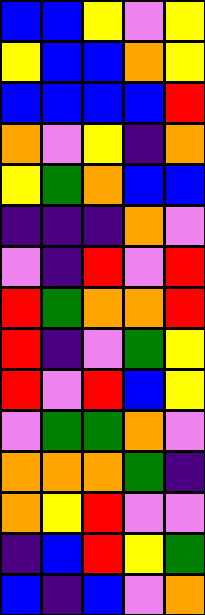[["blue", "blue", "yellow", "violet", "yellow"], ["yellow", "blue", "blue", "orange", "yellow"], ["blue", "blue", "blue", "blue", "red"], ["orange", "violet", "yellow", "indigo", "orange"], ["yellow", "green", "orange", "blue", "blue"], ["indigo", "indigo", "indigo", "orange", "violet"], ["violet", "indigo", "red", "violet", "red"], ["red", "green", "orange", "orange", "red"], ["red", "indigo", "violet", "green", "yellow"], ["red", "violet", "red", "blue", "yellow"], ["violet", "green", "green", "orange", "violet"], ["orange", "orange", "orange", "green", "indigo"], ["orange", "yellow", "red", "violet", "violet"], ["indigo", "blue", "red", "yellow", "green"], ["blue", "indigo", "blue", "violet", "orange"]]